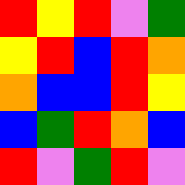[["red", "yellow", "red", "violet", "green"], ["yellow", "red", "blue", "red", "orange"], ["orange", "blue", "blue", "red", "yellow"], ["blue", "green", "red", "orange", "blue"], ["red", "violet", "green", "red", "violet"]]